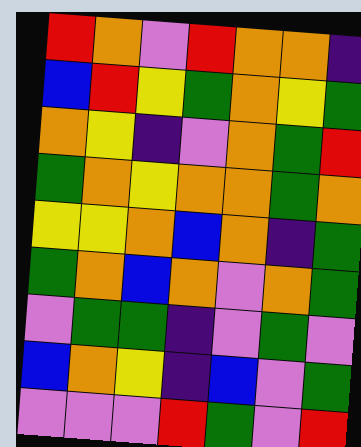[["red", "orange", "violet", "red", "orange", "orange", "indigo"], ["blue", "red", "yellow", "green", "orange", "yellow", "green"], ["orange", "yellow", "indigo", "violet", "orange", "green", "red"], ["green", "orange", "yellow", "orange", "orange", "green", "orange"], ["yellow", "yellow", "orange", "blue", "orange", "indigo", "green"], ["green", "orange", "blue", "orange", "violet", "orange", "green"], ["violet", "green", "green", "indigo", "violet", "green", "violet"], ["blue", "orange", "yellow", "indigo", "blue", "violet", "green"], ["violet", "violet", "violet", "red", "green", "violet", "red"]]